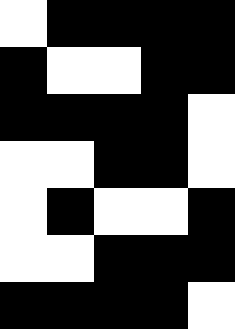[["white", "black", "black", "black", "black"], ["black", "white", "white", "black", "black"], ["black", "black", "black", "black", "white"], ["white", "white", "black", "black", "white"], ["white", "black", "white", "white", "black"], ["white", "white", "black", "black", "black"], ["black", "black", "black", "black", "white"]]